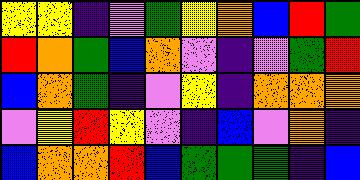[["yellow", "yellow", "indigo", "violet", "green", "yellow", "orange", "blue", "red", "green"], ["red", "orange", "green", "blue", "orange", "violet", "indigo", "violet", "green", "red"], ["blue", "orange", "green", "indigo", "violet", "yellow", "indigo", "orange", "orange", "orange"], ["violet", "yellow", "red", "yellow", "violet", "indigo", "blue", "violet", "orange", "indigo"], ["blue", "orange", "orange", "red", "blue", "green", "green", "green", "indigo", "blue"]]